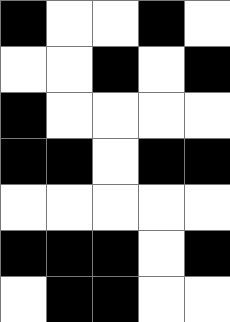[["black", "white", "white", "black", "white"], ["white", "white", "black", "white", "black"], ["black", "white", "white", "white", "white"], ["black", "black", "white", "black", "black"], ["white", "white", "white", "white", "white"], ["black", "black", "black", "white", "black"], ["white", "black", "black", "white", "white"]]